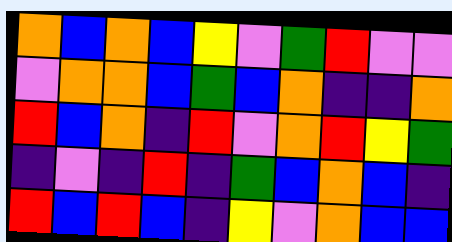[["orange", "blue", "orange", "blue", "yellow", "violet", "green", "red", "violet", "violet"], ["violet", "orange", "orange", "blue", "green", "blue", "orange", "indigo", "indigo", "orange"], ["red", "blue", "orange", "indigo", "red", "violet", "orange", "red", "yellow", "green"], ["indigo", "violet", "indigo", "red", "indigo", "green", "blue", "orange", "blue", "indigo"], ["red", "blue", "red", "blue", "indigo", "yellow", "violet", "orange", "blue", "blue"]]